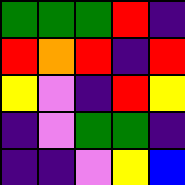[["green", "green", "green", "red", "indigo"], ["red", "orange", "red", "indigo", "red"], ["yellow", "violet", "indigo", "red", "yellow"], ["indigo", "violet", "green", "green", "indigo"], ["indigo", "indigo", "violet", "yellow", "blue"]]